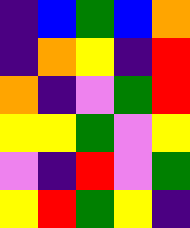[["indigo", "blue", "green", "blue", "orange"], ["indigo", "orange", "yellow", "indigo", "red"], ["orange", "indigo", "violet", "green", "red"], ["yellow", "yellow", "green", "violet", "yellow"], ["violet", "indigo", "red", "violet", "green"], ["yellow", "red", "green", "yellow", "indigo"]]